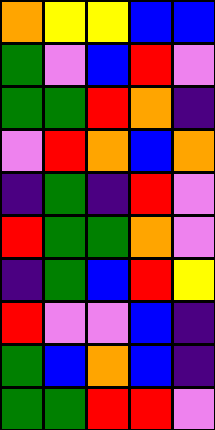[["orange", "yellow", "yellow", "blue", "blue"], ["green", "violet", "blue", "red", "violet"], ["green", "green", "red", "orange", "indigo"], ["violet", "red", "orange", "blue", "orange"], ["indigo", "green", "indigo", "red", "violet"], ["red", "green", "green", "orange", "violet"], ["indigo", "green", "blue", "red", "yellow"], ["red", "violet", "violet", "blue", "indigo"], ["green", "blue", "orange", "blue", "indigo"], ["green", "green", "red", "red", "violet"]]